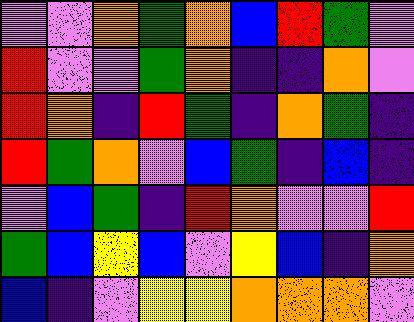[["violet", "violet", "orange", "green", "orange", "blue", "red", "green", "violet"], ["red", "violet", "violet", "green", "orange", "indigo", "indigo", "orange", "violet"], ["red", "orange", "indigo", "red", "green", "indigo", "orange", "green", "indigo"], ["red", "green", "orange", "violet", "blue", "green", "indigo", "blue", "indigo"], ["violet", "blue", "green", "indigo", "red", "orange", "violet", "violet", "red"], ["green", "blue", "yellow", "blue", "violet", "yellow", "blue", "indigo", "orange"], ["blue", "indigo", "violet", "yellow", "yellow", "orange", "orange", "orange", "violet"]]